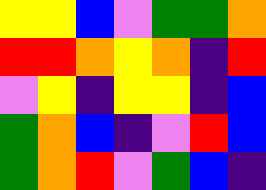[["yellow", "yellow", "blue", "violet", "green", "green", "orange"], ["red", "red", "orange", "yellow", "orange", "indigo", "red"], ["violet", "yellow", "indigo", "yellow", "yellow", "indigo", "blue"], ["green", "orange", "blue", "indigo", "violet", "red", "blue"], ["green", "orange", "red", "violet", "green", "blue", "indigo"]]